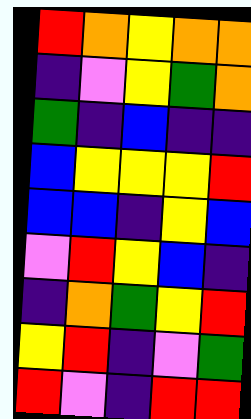[["red", "orange", "yellow", "orange", "orange"], ["indigo", "violet", "yellow", "green", "orange"], ["green", "indigo", "blue", "indigo", "indigo"], ["blue", "yellow", "yellow", "yellow", "red"], ["blue", "blue", "indigo", "yellow", "blue"], ["violet", "red", "yellow", "blue", "indigo"], ["indigo", "orange", "green", "yellow", "red"], ["yellow", "red", "indigo", "violet", "green"], ["red", "violet", "indigo", "red", "red"]]